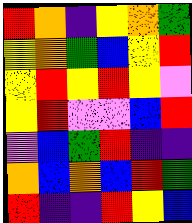[["red", "orange", "indigo", "yellow", "orange", "green"], ["yellow", "orange", "green", "blue", "yellow", "red"], ["yellow", "red", "yellow", "red", "yellow", "violet"], ["yellow", "red", "violet", "violet", "blue", "red"], ["violet", "blue", "green", "red", "indigo", "indigo"], ["orange", "blue", "orange", "blue", "red", "green"], ["red", "indigo", "indigo", "red", "yellow", "blue"]]